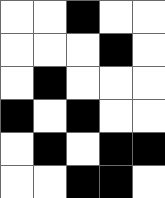[["white", "white", "black", "white", "white"], ["white", "white", "white", "black", "white"], ["white", "black", "white", "white", "white"], ["black", "white", "black", "white", "white"], ["white", "black", "white", "black", "black"], ["white", "white", "black", "black", "white"]]